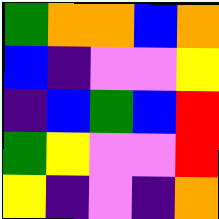[["green", "orange", "orange", "blue", "orange"], ["blue", "indigo", "violet", "violet", "yellow"], ["indigo", "blue", "green", "blue", "red"], ["green", "yellow", "violet", "violet", "red"], ["yellow", "indigo", "violet", "indigo", "orange"]]